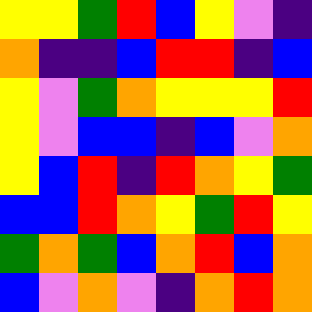[["yellow", "yellow", "green", "red", "blue", "yellow", "violet", "indigo"], ["orange", "indigo", "indigo", "blue", "red", "red", "indigo", "blue"], ["yellow", "violet", "green", "orange", "yellow", "yellow", "yellow", "red"], ["yellow", "violet", "blue", "blue", "indigo", "blue", "violet", "orange"], ["yellow", "blue", "red", "indigo", "red", "orange", "yellow", "green"], ["blue", "blue", "red", "orange", "yellow", "green", "red", "yellow"], ["green", "orange", "green", "blue", "orange", "red", "blue", "orange"], ["blue", "violet", "orange", "violet", "indigo", "orange", "red", "orange"]]